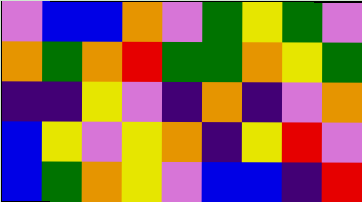[["violet", "blue", "blue", "orange", "violet", "green", "yellow", "green", "violet"], ["orange", "green", "orange", "red", "green", "green", "orange", "yellow", "green"], ["indigo", "indigo", "yellow", "violet", "indigo", "orange", "indigo", "violet", "orange"], ["blue", "yellow", "violet", "yellow", "orange", "indigo", "yellow", "red", "violet"], ["blue", "green", "orange", "yellow", "violet", "blue", "blue", "indigo", "red"]]